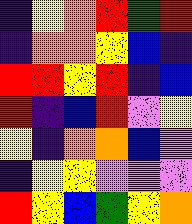[["indigo", "yellow", "orange", "red", "green", "red"], ["indigo", "orange", "orange", "yellow", "blue", "indigo"], ["red", "red", "yellow", "red", "indigo", "blue"], ["red", "indigo", "blue", "red", "violet", "yellow"], ["yellow", "indigo", "orange", "orange", "blue", "violet"], ["indigo", "yellow", "yellow", "violet", "violet", "violet"], ["red", "yellow", "blue", "green", "yellow", "orange"]]